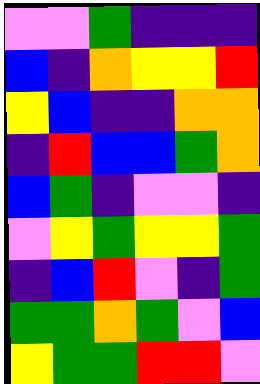[["violet", "violet", "green", "indigo", "indigo", "indigo"], ["blue", "indigo", "orange", "yellow", "yellow", "red"], ["yellow", "blue", "indigo", "indigo", "orange", "orange"], ["indigo", "red", "blue", "blue", "green", "orange"], ["blue", "green", "indigo", "violet", "violet", "indigo"], ["violet", "yellow", "green", "yellow", "yellow", "green"], ["indigo", "blue", "red", "violet", "indigo", "green"], ["green", "green", "orange", "green", "violet", "blue"], ["yellow", "green", "green", "red", "red", "violet"]]